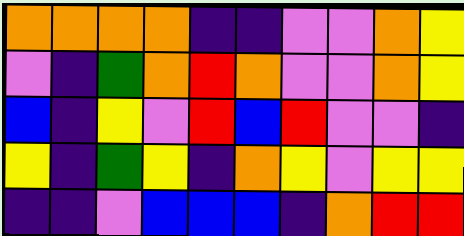[["orange", "orange", "orange", "orange", "indigo", "indigo", "violet", "violet", "orange", "yellow"], ["violet", "indigo", "green", "orange", "red", "orange", "violet", "violet", "orange", "yellow"], ["blue", "indigo", "yellow", "violet", "red", "blue", "red", "violet", "violet", "indigo"], ["yellow", "indigo", "green", "yellow", "indigo", "orange", "yellow", "violet", "yellow", "yellow"], ["indigo", "indigo", "violet", "blue", "blue", "blue", "indigo", "orange", "red", "red"]]